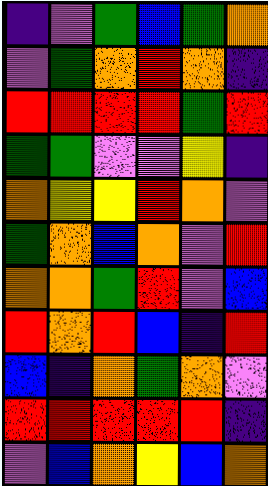[["indigo", "violet", "green", "blue", "green", "orange"], ["violet", "green", "orange", "red", "orange", "indigo"], ["red", "red", "red", "red", "green", "red"], ["green", "green", "violet", "violet", "yellow", "indigo"], ["orange", "yellow", "yellow", "red", "orange", "violet"], ["green", "orange", "blue", "orange", "violet", "red"], ["orange", "orange", "green", "red", "violet", "blue"], ["red", "orange", "red", "blue", "indigo", "red"], ["blue", "indigo", "orange", "green", "orange", "violet"], ["red", "red", "red", "red", "red", "indigo"], ["violet", "blue", "orange", "yellow", "blue", "orange"]]